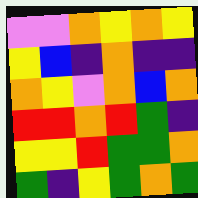[["violet", "violet", "orange", "yellow", "orange", "yellow"], ["yellow", "blue", "indigo", "orange", "indigo", "indigo"], ["orange", "yellow", "violet", "orange", "blue", "orange"], ["red", "red", "orange", "red", "green", "indigo"], ["yellow", "yellow", "red", "green", "green", "orange"], ["green", "indigo", "yellow", "green", "orange", "green"]]